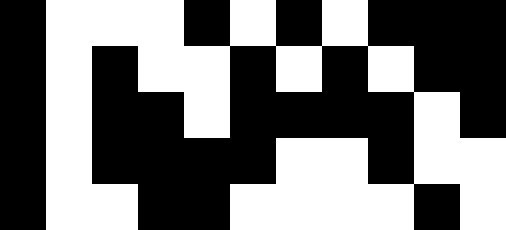[["black", "white", "white", "white", "black", "white", "black", "white", "black", "black", "black"], ["black", "white", "black", "white", "white", "black", "white", "black", "white", "black", "black"], ["black", "white", "black", "black", "white", "black", "black", "black", "black", "white", "black"], ["black", "white", "black", "black", "black", "black", "white", "white", "black", "white", "white"], ["black", "white", "white", "black", "black", "white", "white", "white", "white", "black", "white"]]